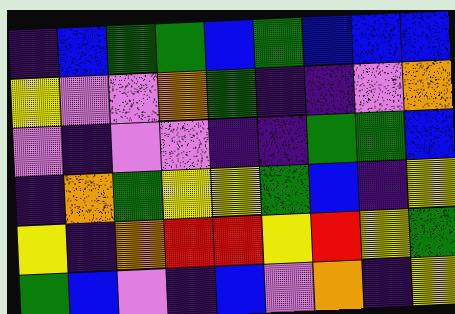[["indigo", "blue", "green", "green", "blue", "green", "blue", "blue", "blue"], ["yellow", "violet", "violet", "orange", "green", "indigo", "indigo", "violet", "orange"], ["violet", "indigo", "violet", "violet", "indigo", "indigo", "green", "green", "blue"], ["indigo", "orange", "green", "yellow", "yellow", "green", "blue", "indigo", "yellow"], ["yellow", "indigo", "orange", "red", "red", "yellow", "red", "yellow", "green"], ["green", "blue", "violet", "indigo", "blue", "violet", "orange", "indigo", "yellow"]]